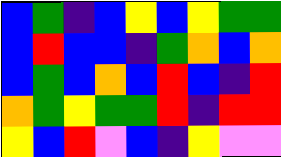[["blue", "green", "indigo", "blue", "yellow", "blue", "yellow", "green", "green"], ["blue", "red", "blue", "blue", "indigo", "green", "orange", "blue", "orange"], ["blue", "green", "blue", "orange", "blue", "red", "blue", "indigo", "red"], ["orange", "green", "yellow", "green", "green", "red", "indigo", "red", "red"], ["yellow", "blue", "red", "violet", "blue", "indigo", "yellow", "violet", "violet"]]